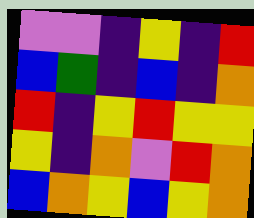[["violet", "violet", "indigo", "yellow", "indigo", "red"], ["blue", "green", "indigo", "blue", "indigo", "orange"], ["red", "indigo", "yellow", "red", "yellow", "yellow"], ["yellow", "indigo", "orange", "violet", "red", "orange"], ["blue", "orange", "yellow", "blue", "yellow", "orange"]]